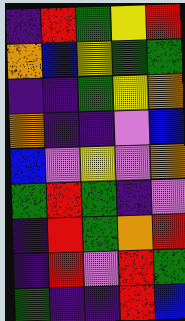[["indigo", "red", "green", "yellow", "red"], ["orange", "blue", "yellow", "green", "green"], ["indigo", "indigo", "green", "yellow", "orange"], ["orange", "indigo", "indigo", "violet", "blue"], ["blue", "violet", "yellow", "violet", "orange"], ["green", "red", "green", "indigo", "violet"], ["indigo", "red", "green", "orange", "red"], ["indigo", "red", "violet", "red", "green"], ["green", "indigo", "indigo", "red", "blue"]]